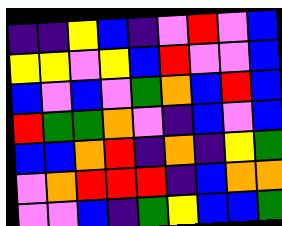[["indigo", "indigo", "yellow", "blue", "indigo", "violet", "red", "violet", "blue"], ["yellow", "yellow", "violet", "yellow", "blue", "red", "violet", "violet", "blue"], ["blue", "violet", "blue", "violet", "green", "orange", "blue", "red", "blue"], ["red", "green", "green", "orange", "violet", "indigo", "blue", "violet", "blue"], ["blue", "blue", "orange", "red", "indigo", "orange", "indigo", "yellow", "green"], ["violet", "orange", "red", "red", "red", "indigo", "blue", "orange", "orange"], ["violet", "violet", "blue", "indigo", "green", "yellow", "blue", "blue", "green"]]